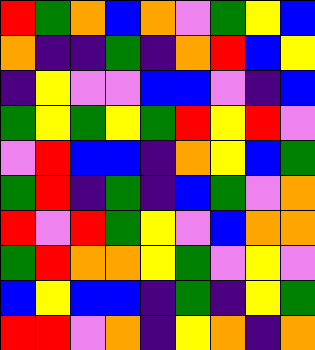[["red", "green", "orange", "blue", "orange", "violet", "green", "yellow", "blue"], ["orange", "indigo", "indigo", "green", "indigo", "orange", "red", "blue", "yellow"], ["indigo", "yellow", "violet", "violet", "blue", "blue", "violet", "indigo", "blue"], ["green", "yellow", "green", "yellow", "green", "red", "yellow", "red", "violet"], ["violet", "red", "blue", "blue", "indigo", "orange", "yellow", "blue", "green"], ["green", "red", "indigo", "green", "indigo", "blue", "green", "violet", "orange"], ["red", "violet", "red", "green", "yellow", "violet", "blue", "orange", "orange"], ["green", "red", "orange", "orange", "yellow", "green", "violet", "yellow", "violet"], ["blue", "yellow", "blue", "blue", "indigo", "green", "indigo", "yellow", "green"], ["red", "red", "violet", "orange", "indigo", "yellow", "orange", "indigo", "orange"]]